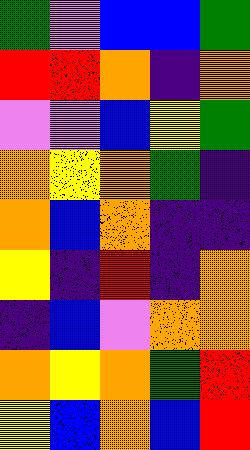[["green", "violet", "blue", "blue", "green"], ["red", "red", "orange", "indigo", "orange"], ["violet", "violet", "blue", "yellow", "green"], ["orange", "yellow", "orange", "green", "indigo"], ["orange", "blue", "orange", "indigo", "indigo"], ["yellow", "indigo", "red", "indigo", "orange"], ["indigo", "blue", "violet", "orange", "orange"], ["orange", "yellow", "orange", "green", "red"], ["yellow", "blue", "orange", "blue", "red"]]